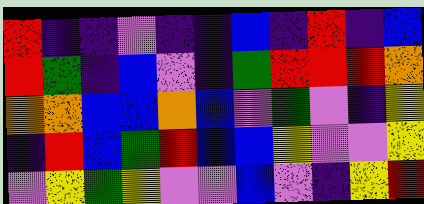[["red", "indigo", "indigo", "violet", "indigo", "indigo", "blue", "indigo", "red", "indigo", "blue"], ["red", "green", "indigo", "blue", "violet", "indigo", "green", "red", "red", "red", "orange"], ["orange", "orange", "blue", "blue", "orange", "blue", "violet", "green", "violet", "indigo", "yellow"], ["indigo", "red", "blue", "green", "red", "blue", "blue", "yellow", "violet", "violet", "yellow"], ["violet", "yellow", "green", "yellow", "violet", "violet", "blue", "violet", "indigo", "yellow", "red"]]